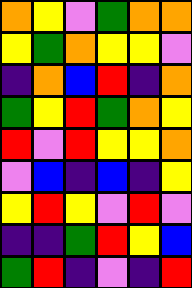[["orange", "yellow", "violet", "green", "orange", "orange"], ["yellow", "green", "orange", "yellow", "yellow", "violet"], ["indigo", "orange", "blue", "red", "indigo", "orange"], ["green", "yellow", "red", "green", "orange", "yellow"], ["red", "violet", "red", "yellow", "yellow", "orange"], ["violet", "blue", "indigo", "blue", "indigo", "yellow"], ["yellow", "red", "yellow", "violet", "red", "violet"], ["indigo", "indigo", "green", "red", "yellow", "blue"], ["green", "red", "indigo", "violet", "indigo", "red"]]